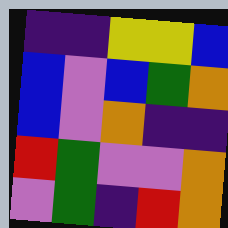[["indigo", "indigo", "yellow", "yellow", "blue"], ["blue", "violet", "blue", "green", "orange"], ["blue", "violet", "orange", "indigo", "indigo"], ["red", "green", "violet", "violet", "orange"], ["violet", "green", "indigo", "red", "orange"]]